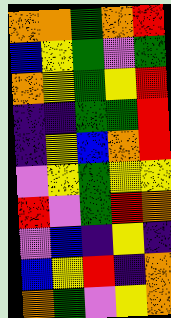[["orange", "orange", "green", "orange", "red"], ["blue", "yellow", "green", "violet", "green"], ["orange", "yellow", "green", "yellow", "red"], ["indigo", "indigo", "green", "green", "red"], ["indigo", "yellow", "blue", "orange", "red"], ["violet", "yellow", "green", "yellow", "yellow"], ["red", "violet", "green", "red", "orange"], ["violet", "blue", "indigo", "yellow", "indigo"], ["blue", "yellow", "red", "indigo", "orange"], ["orange", "green", "violet", "yellow", "orange"]]